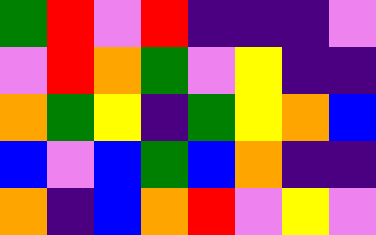[["green", "red", "violet", "red", "indigo", "indigo", "indigo", "violet"], ["violet", "red", "orange", "green", "violet", "yellow", "indigo", "indigo"], ["orange", "green", "yellow", "indigo", "green", "yellow", "orange", "blue"], ["blue", "violet", "blue", "green", "blue", "orange", "indigo", "indigo"], ["orange", "indigo", "blue", "orange", "red", "violet", "yellow", "violet"]]